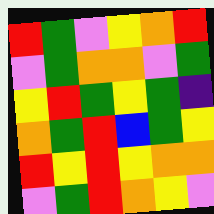[["red", "green", "violet", "yellow", "orange", "red"], ["violet", "green", "orange", "orange", "violet", "green"], ["yellow", "red", "green", "yellow", "green", "indigo"], ["orange", "green", "red", "blue", "green", "yellow"], ["red", "yellow", "red", "yellow", "orange", "orange"], ["violet", "green", "red", "orange", "yellow", "violet"]]